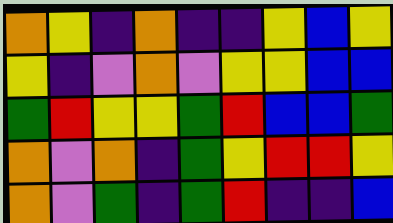[["orange", "yellow", "indigo", "orange", "indigo", "indigo", "yellow", "blue", "yellow"], ["yellow", "indigo", "violet", "orange", "violet", "yellow", "yellow", "blue", "blue"], ["green", "red", "yellow", "yellow", "green", "red", "blue", "blue", "green"], ["orange", "violet", "orange", "indigo", "green", "yellow", "red", "red", "yellow"], ["orange", "violet", "green", "indigo", "green", "red", "indigo", "indigo", "blue"]]